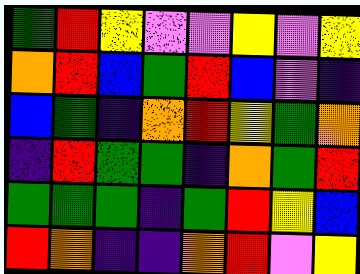[["green", "red", "yellow", "violet", "violet", "yellow", "violet", "yellow"], ["orange", "red", "blue", "green", "red", "blue", "violet", "indigo"], ["blue", "green", "indigo", "orange", "red", "yellow", "green", "orange"], ["indigo", "red", "green", "green", "indigo", "orange", "green", "red"], ["green", "green", "green", "indigo", "green", "red", "yellow", "blue"], ["red", "orange", "indigo", "indigo", "orange", "red", "violet", "yellow"]]